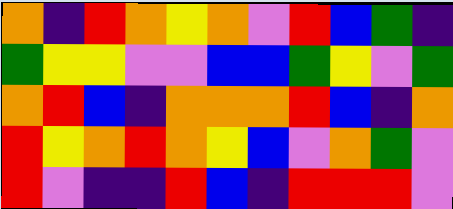[["orange", "indigo", "red", "orange", "yellow", "orange", "violet", "red", "blue", "green", "indigo"], ["green", "yellow", "yellow", "violet", "violet", "blue", "blue", "green", "yellow", "violet", "green"], ["orange", "red", "blue", "indigo", "orange", "orange", "orange", "red", "blue", "indigo", "orange"], ["red", "yellow", "orange", "red", "orange", "yellow", "blue", "violet", "orange", "green", "violet"], ["red", "violet", "indigo", "indigo", "red", "blue", "indigo", "red", "red", "red", "violet"]]